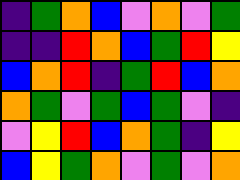[["indigo", "green", "orange", "blue", "violet", "orange", "violet", "green"], ["indigo", "indigo", "red", "orange", "blue", "green", "red", "yellow"], ["blue", "orange", "red", "indigo", "green", "red", "blue", "orange"], ["orange", "green", "violet", "green", "blue", "green", "violet", "indigo"], ["violet", "yellow", "red", "blue", "orange", "green", "indigo", "yellow"], ["blue", "yellow", "green", "orange", "violet", "green", "violet", "orange"]]